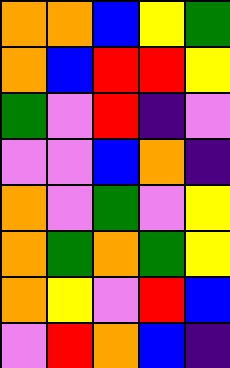[["orange", "orange", "blue", "yellow", "green"], ["orange", "blue", "red", "red", "yellow"], ["green", "violet", "red", "indigo", "violet"], ["violet", "violet", "blue", "orange", "indigo"], ["orange", "violet", "green", "violet", "yellow"], ["orange", "green", "orange", "green", "yellow"], ["orange", "yellow", "violet", "red", "blue"], ["violet", "red", "orange", "blue", "indigo"]]